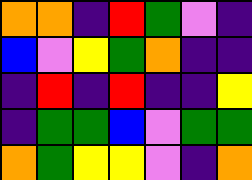[["orange", "orange", "indigo", "red", "green", "violet", "indigo"], ["blue", "violet", "yellow", "green", "orange", "indigo", "indigo"], ["indigo", "red", "indigo", "red", "indigo", "indigo", "yellow"], ["indigo", "green", "green", "blue", "violet", "green", "green"], ["orange", "green", "yellow", "yellow", "violet", "indigo", "orange"]]